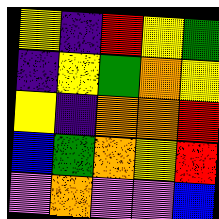[["yellow", "indigo", "red", "yellow", "green"], ["indigo", "yellow", "green", "orange", "yellow"], ["yellow", "indigo", "orange", "orange", "red"], ["blue", "green", "orange", "yellow", "red"], ["violet", "orange", "violet", "violet", "blue"]]